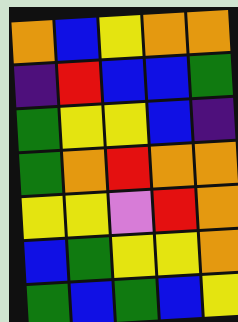[["orange", "blue", "yellow", "orange", "orange"], ["indigo", "red", "blue", "blue", "green"], ["green", "yellow", "yellow", "blue", "indigo"], ["green", "orange", "red", "orange", "orange"], ["yellow", "yellow", "violet", "red", "orange"], ["blue", "green", "yellow", "yellow", "orange"], ["green", "blue", "green", "blue", "yellow"]]